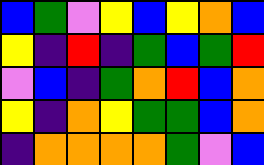[["blue", "green", "violet", "yellow", "blue", "yellow", "orange", "blue"], ["yellow", "indigo", "red", "indigo", "green", "blue", "green", "red"], ["violet", "blue", "indigo", "green", "orange", "red", "blue", "orange"], ["yellow", "indigo", "orange", "yellow", "green", "green", "blue", "orange"], ["indigo", "orange", "orange", "orange", "orange", "green", "violet", "blue"]]